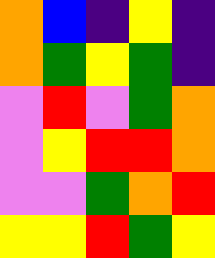[["orange", "blue", "indigo", "yellow", "indigo"], ["orange", "green", "yellow", "green", "indigo"], ["violet", "red", "violet", "green", "orange"], ["violet", "yellow", "red", "red", "orange"], ["violet", "violet", "green", "orange", "red"], ["yellow", "yellow", "red", "green", "yellow"]]